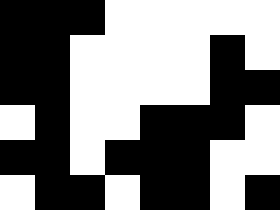[["black", "black", "black", "white", "white", "white", "white", "white"], ["black", "black", "white", "white", "white", "white", "black", "white"], ["black", "black", "white", "white", "white", "white", "black", "black"], ["white", "black", "white", "white", "black", "black", "black", "white"], ["black", "black", "white", "black", "black", "black", "white", "white"], ["white", "black", "black", "white", "black", "black", "white", "black"]]